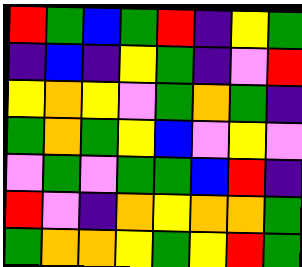[["red", "green", "blue", "green", "red", "indigo", "yellow", "green"], ["indigo", "blue", "indigo", "yellow", "green", "indigo", "violet", "red"], ["yellow", "orange", "yellow", "violet", "green", "orange", "green", "indigo"], ["green", "orange", "green", "yellow", "blue", "violet", "yellow", "violet"], ["violet", "green", "violet", "green", "green", "blue", "red", "indigo"], ["red", "violet", "indigo", "orange", "yellow", "orange", "orange", "green"], ["green", "orange", "orange", "yellow", "green", "yellow", "red", "green"]]